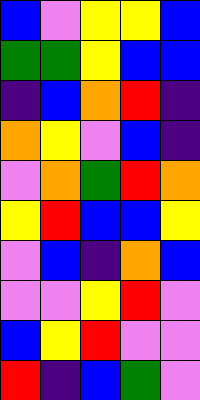[["blue", "violet", "yellow", "yellow", "blue"], ["green", "green", "yellow", "blue", "blue"], ["indigo", "blue", "orange", "red", "indigo"], ["orange", "yellow", "violet", "blue", "indigo"], ["violet", "orange", "green", "red", "orange"], ["yellow", "red", "blue", "blue", "yellow"], ["violet", "blue", "indigo", "orange", "blue"], ["violet", "violet", "yellow", "red", "violet"], ["blue", "yellow", "red", "violet", "violet"], ["red", "indigo", "blue", "green", "violet"]]